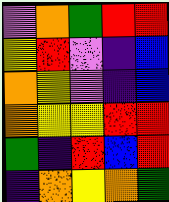[["violet", "orange", "green", "red", "red"], ["yellow", "red", "violet", "indigo", "blue"], ["orange", "yellow", "violet", "indigo", "blue"], ["orange", "yellow", "yellow", "red", "red"], ["green", "indigo", "red", "blue", "red"], ["indigo", "orange", "yellow", "orange", "green"]]